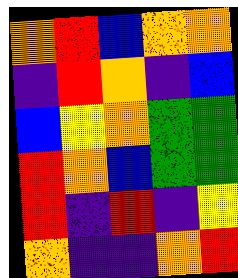[["orange", "red", "blue", "orange", "orange"], ["indigo", "red", "orange", "indigo", "blue"], ["blue", "yellow", "orange", "green", "green"], ["red", "orange", "blue", "green", "green"], ["red", "indigo", "red", "indigo", "yellow"], ["orange", "indigo", "indigo", "orange", "red"]]